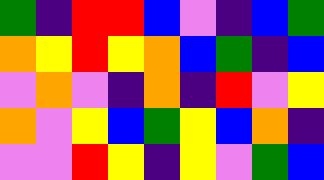[["green", "indigo", "red", "red", "blue", "violet", "indigo", "blue", "green"], ["orange", "yellow", "red", "yellow", "orange", "blue", "green", "indigo", "blue"], ["violet", "orange", "violet", "indigo", "orange", "indigo", "red", "violet", "yellow"], ["orange", "violet", "yellow", "blue", "green", "yellow", "blue", "orange", "indigo"], ["violet", "violet", "red", "yellow", "indigo", "yellow", "violet", "green", "blue"]]